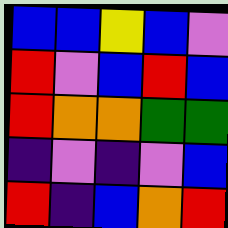[["blue", "blue", "yellow", "blue", "violet"], ["red", "violet", "blue", "red", "blue"], ["red", "orange", "orange", "green", "green"], ["indigo", "violet", "indigo", "violet", "blue"], ["red", "indigo", "blue", "orange", "red"]]